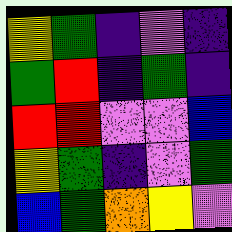[["yellow", "green", "indigo", "violet", "indigo"], ["green", "red", "indigo", "green", "indigo"], ["red", "red", "violet", "violet", "blue"], ["yellow", "green", "indigo", "violet", "green"], ["blue", "green", "orange", "yellow", "violet"]]